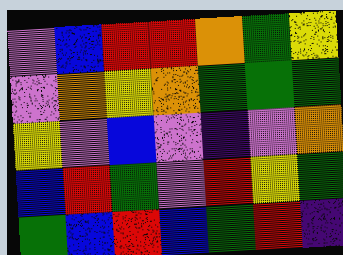[["violet", "blue", "red", "red", "orange", "green", "yellow"], ["violet", "orange", "yellow", "orange", "green", "green", "green"], ["yellow", "violet", "blue", "violet", "indigo", "violet", "orange"], ["blue", "red", "green", "violet", "red", "yellow", "green"], ["green", "blue", "red", "blue", "green", "red", "indigo"]]